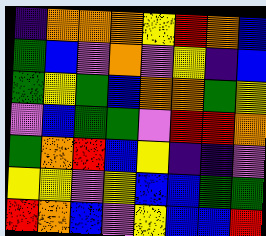[["indigo", "orange", "orange", "orange", "yellow", "red", "orange", "blue"], ["green", "blue", "violet", "orange", "violet", "yellow", "indigo", "blue"], ["green", "yellow", "green", "blue", "orange", "orange", "green", "yellow"], ["violet", "blue", "green", "green", "violet", "red", "red", "orange"], ["green", "orange", "red", "blue", "yellow", "indigo", "indigo", "violet"], ["yellow", "yellow", "violet", "yellow", "blue", "blue", "green", "green"], ["red", "orange", "blue", "violet", "yellow", "blue", "blue", "red"]]